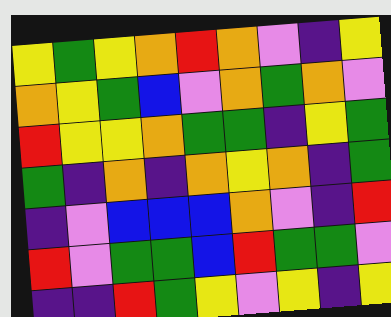[["yellow", "green", "yellow", "orange", "red", "orange", "violet", "indigo", "yellow"], ["orange", "yellow", "green", "blue", "violet", "orange", "green", "orange", "violet"], ["red", "yellow", "yellow", "orange", "green", "green", "indigo", "yellow", "green"], ["green", "indigo", "orange", "indigo", "orange", "yellow", "orange", "indigo", "green"], ["indigo", "violet", "blue", "blue", "blue", "orange", "violet", "indigo", "red"], ["red", "violet", "green", "green", "blue", "red", "green", "green", "violet"], ["indigo", "indigo", "red", "green", "yellow", "violet", "yellow", "indigo", "yellow"]]